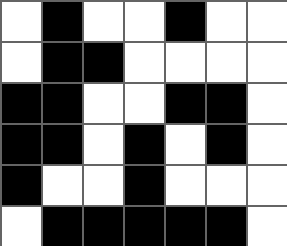[["white", "black", "white", "white", "black", "white", "white"], ["white", "black", "black", "white", "white", "white", "white"], ["black", "black", "white", "white", "black", "black", "white"], ["black", "black", "white", "black", "white", "black", "white"], ["black", "white", "white", "black", "white", "white", "white"], ["white", "black", "black", "black", "black", "black", "white"]]